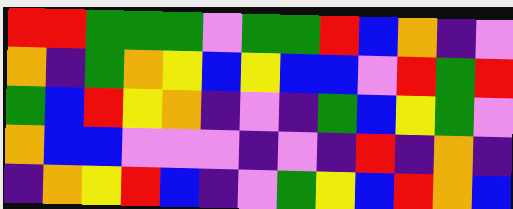[["red", "red", "green", "green", "green", "violet", "green", "green", "red", "blue", "orange", "indigo", "violet"], ["orange", "indigo", "green", "orange", "yellow", "blue", "yellow", "blue", "blue", "violet", "red", "green", "red"], ["green", "blue", "red", "yellow", "orange", "indigo", "violet", "indigo", "green", "blue", "yellow", "green", "violet"], ["orange", "blue", "blue", "violet", "violet", "violet", "indigo", "violet", "indigo", "red", "indigo", "orange", "indigo"], ["indigo", "orange", "yellow", "red", "blue", "indigo", "violet", "green", "yellow", "blue", "red", "orange", "blue"]]